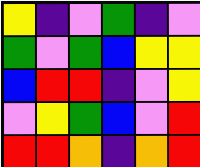[["yellow", "indigo", "violet", "green", "indigo", "violet"], ["green", "violet", "green", "blue", "yellow", "yellow"], ["blue", "red", "red", "indigo", "violet", "yellow"], ["violet", "yellow", "green", "blue", "violet", "red"], ["red", "red", "orange", "indigo", "orange", "red"]]